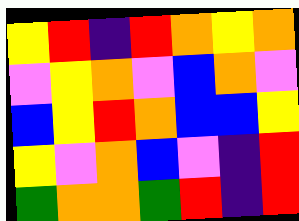[["yellow", "red", "indigo", "red", "orange", "yellow", "orange"], ["violet", "yellow", "orange", "violet", "blue", "orange", "violet"], ["blue", "yellow", "red", "orange", "blue", "blue", "yellow"], ["yellow", "violet", "orange", "blue", "violet", "indigo", "red"], ["green", "orange", "orange", "green", "red", "indigo", "red"]]